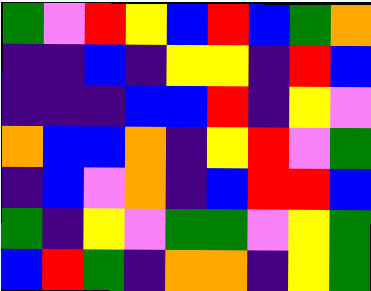[["green", "violet", "red", "yellow", "blue", "red", "blue", "green", "orange"], ["indigo", "indigo", "blue", "indigo", "yellow", "yellow", "indigo", "red", "blue"], ["indigo", "indigo", "indigo", "blue", "blue", "red", "indigo", "yellow", "violet"], ["orange", "blue", "blue", "orange", "indigo", "yellow", "red", "violet", "green"], ["indigo", "blue", "violet", "orange", "indigo", "blue", "red", "red", "blue"], ["green", "indigo", "yellow", "violet", "green", "green", "violet", "yellow", "green"], ["blue", "red", "green", "indigo", "orange", "orange", "indigo", "yellow", "green"]]